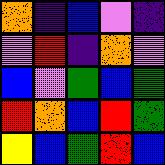[["orange", "indigo", "blue", "violet", "indigo"], ["violet", "red", "indigo", "orange", "violet"], ["blue", "violet", "green", "blue", "green"], ["red", "orange", "blue", "red", "green"], ["yellow", "blue", "green", "red", "blue"]]